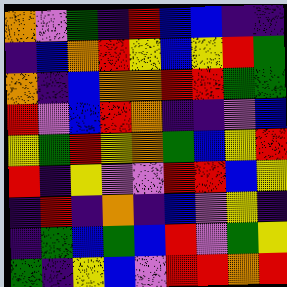[["orange", "violet", "green", "indigo", "red", "blue", "blue", "indigo", "indigo"], ["indigo", "blue", "orange", "red", "yellow", "blue", "yellow", "red", "green"], ["orange", "indigo", "blue", "orange", "orange", "red", "red", "green", "green"], ["red", "violet", "blue", "red", "orange", "indigo", "indigo", "violet", "blue"], ["yellow", "green", "red", "yellow", "orange", "green", "blue", "yellow", "red"], ["red", "indigo", "yellow", "violet", "violet", "red", "red", "blue", "yellow"], ["indigo", "red", "indigo", "orange", "indigo", "blue", "violet", "yellow", "indigo"], ["indigo", "green", "blue", "green", "blue", "red", "violet", "green", "yellow"], ["green", "indigo", "yellow", "blue", "violet", "red", "red", "orange", "red"]]